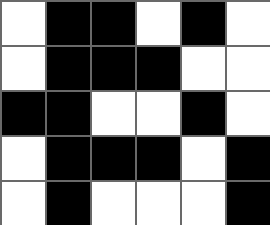[["white", "black", "black", "white", "black", "white"], ["white", "black", "black", "black", "white", "white"], ["black", "black", "white", "white", "black", "white"], ["white", "black", "black", "black", "white", "black"], ["white", "black", "white", "white", "white", "black"]]